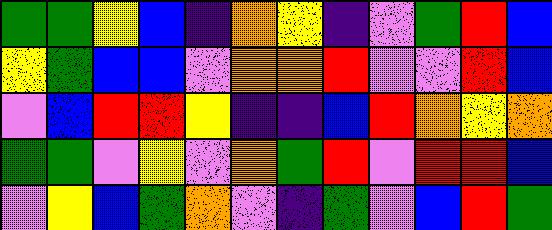[["green", "green", "yellow", "blue", "indigo", "orange", "yellow", "indigo", "violet", "green", "red", "blue"], ["yellow", "green", "blue", "blue", "violet", "orange", "orange", "red", "violet", "violet", "red", "blue"], ["violet", "blue", "red", "red", "yellow", "indigo", "indigo", "blue", "red", "orange", "yellow", "orange"], ["green", "green", "violet", "yellow", "violet", "orange", "green", "red", "violet", "red", "red", "blue"], ["violet", "yellow", "blue", "green", "orange", "violet", "indigo", "green", "violet", "blue", "red", "green"]]